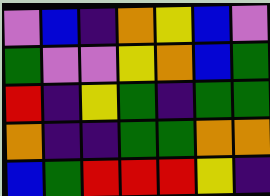[["violet", "blue", "indigo", "orange", "yellow", "blue", "violet"], ["green", "violet", "violet", "yellow", "orange", "blue", "green"], ["red", "indigo", "yellow", "green", "indigo", "green", "green"], ["orange", "indigo", "indigo", "green", "green", "orange", "orange"], ["blue", "green", "red", "red", "red", "yellow", "indigo"]]